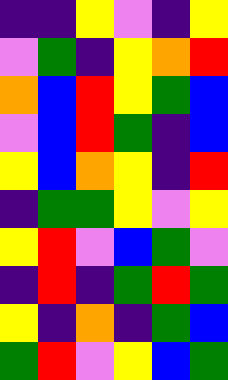[["indigo", "indigo", "yellow", "violet", "indigo", "yellow"], ["violet", "green", "indigo", "yellow", "orange", "red"], ["orange", "blue", "red", "yellow", "green", "blue"], ["violet", "blue", "red", "green", "indigo", "blue"], ["yellow", "blue", "orange", "yellow", "indigo", "red"], ["indigo", "green", "green", "yellow", "violet", "yellow"], ["yellow", "red", "violet", "blue", "green", "violet"], ["indigo", "red", "indigo", "green", "red", "green"], ["yellow", "indigo", "orange", "indigo", "green", "blue"], ["green", "red", "violet", "yellow", "blue", "green"]]